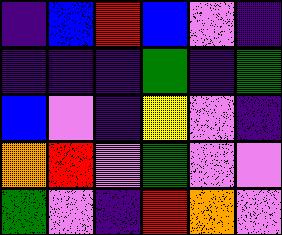[["indigo", "blue", "red", "blue", "violet", "indigo"], ["indigo", "indigo", "indigo", "green", "indigo", "green"], ["blue", "violet", "indigo", "yellow", "violet", "indigo"], ["orange", "red", "violet", "green", "violet", "violet"], ["green", "violet", "indigo", "red", "orange", "violet"]]